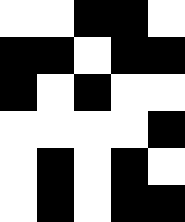[["white", "white", "black", "black", "white"], ["black", "black", "white", "black", "black"], ["black", "white", "black", "white", "white"], ["white", "white", "white", "white", "black"], ["white", "black", "white", "black", "white"], ["white", "black", "white", "black", "black"]]